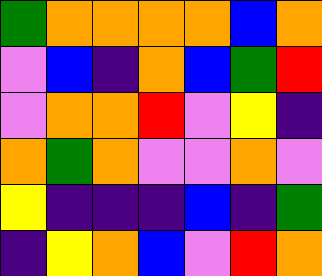[["green", "orange", "orange", "orange", "orange", "blue", "orange"], ["violet", "blue", "indigo", "orange", "blue", "green", "red"], ["violet", "orange", "orange", "red", "violet", "yellow", "indigo"], ["orange", "green", "orange", "violet", "violet", "orange", "violet"], ["yellow", "indigo", "indigo", "indigo", "blue", "indigo", "green"], ["indigo", "yellow", "orange", "blue", "violet", "red", "orange"]]